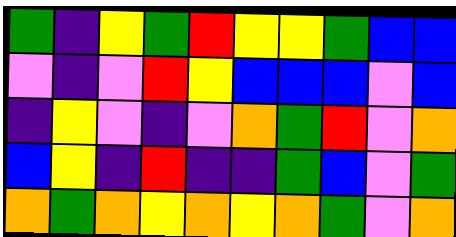[["green", "indigo", "yellow", "green", "red", "yellow", "yellow", "green", "blue", "blue"], ["violet", "indigo", "violet", "red", "yellow", "blue", "blue", "blue", "violet", "blue"], ["indigo", "yellow", "violet", "indigo", "violet", "orange", "green", "red", "violet", "orange"], ["blue", "yellow", "indigo", "red", "indigo", "indigo", "green", "blue", "violet", "green"], ["orange", "green", "orange", "yellow", "orange", "yellow", "orange", "green", "violet", "orange"]]